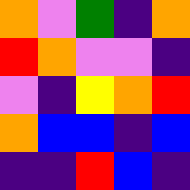[["orange", "violet", "green", "indigo", "orange"], ["red", "orange", "violet", "violet", "indigo"], ["violet", "indigo", "yellow", "orange", "red"], ["orange", "blue", "blue", "indigo", "blue"], ["indigo", "indigo", "red", "blue", "indigo"]]